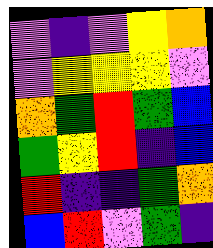[["violet", "indigo", "violet", "yellow", "orange"], ["violet", "yellow", "yellow", "yellow", "violet"], ["orange", "green", "red", "green", "blue"], ["green", "yellow", "red", "indigo", "blue"], ["red", "indigo", "indigo", "green", "orange"], ["blue", "red", "violet", "green", "indigo"]]